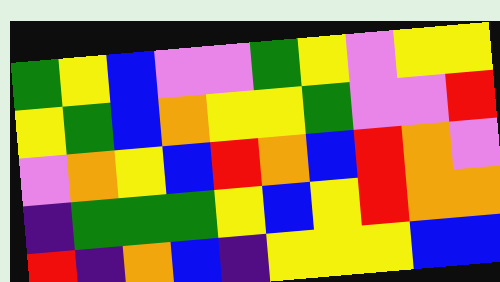[["green", "yellow", "blue", "violet", "violet", "green", "yellow", "violet", "yellow", "yellow"], ["yellow", "green", "blue", "orange", "yellow", "yellow", "green", "violet", "violet", "red"], ["violet", "orange", "yellow", "blue", "red", "orange", "blue", "red", "orange", "violet"], ["indigo", "green", "green", "green", "yellow", "blue", "yellow", "red", "orange", "orange"], ["red", "indigo", "orange", "blue", "indigo", "yellow", "yellow", "yellow", "blue", "blue"]]